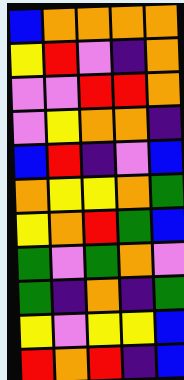[["blue", "orange", "orange", "orange", "orange"], ["yellow", "red", "violet", "indigo", "orange"], ["violet", "violet", "red", "red", "orange"], ["violet", "yellow", "orange", "orange", "indigo"], ["blue", "red", "indigo", "violet", "blue"], ["orange", "yellow", "yellow", "orange", "green"], ["yellow", "orange", "red", "green", "blue"], ["green", "violet", "green", "orange", "violet"], ["green", "indigo", "orange", "indigo", "green"], ["yellow", "violet", "yellow", "yellow", "blue"], ["red", "orange", "red", "indigo", "blue"]]